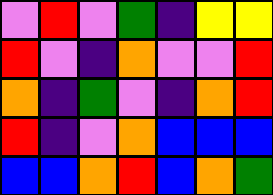[["violet", "red", "violet", "green", "indigo", "yellow", "yellow"], ["red", "violet", "indigo", "orange", "violet", "violet", "red"], ["orange", "indigo", "green", "violet", "indigo", "orange", "red"], ["red", "indigo", "violet", "orange", "blue", "blue", "blue"], ["blue", "blue", "orange", "red", "blue", "orange", "green"]]